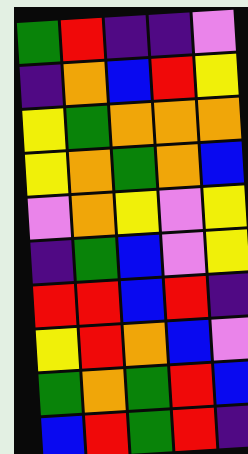[["green", "red", "indigo", "indigo", "violet"], ["indigo", "orange", "blue", "red", "yellow"], ["yellow", "green", "orange", "orange", "orange"], ["yellow", "orange", "green", "orange", "blue"], ["violet", "orange", "yellow", "violet", "yellow"], ["indigo", "green", "blue", "violet", "yellow"], ["red", "red", "blue", "red", "indigo"], ["yellow", "red", "orange", "blue", "violet"], ["green", "orange", "green", "red", "blue"], ["blue", "red", "green", "red", "indigo"]]